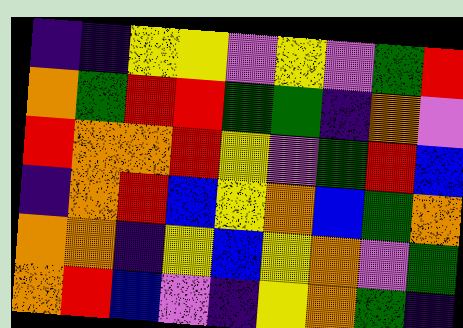[["indigo", "indigo", "yellow", "yellow", "violet", "yellow", "violet", "green", "red"], ["orange", "green", "red", "red", "green", "green", "indigo", "orange", "violet"], ["red", "orange", "orange", "red", "yellow", "violet", "green", "red", "blue"], ["indigo", "orange", "red", "blue", "yellow", "orange", "blue", "green", "orange"], ["orange", "orange", "indigo", "yellow", "blue", "yellow", "orange", "violet", "green"], ["orange", "red", "blue", "violet", "indigo", "yellow", "orange", "green", "indigo"]]